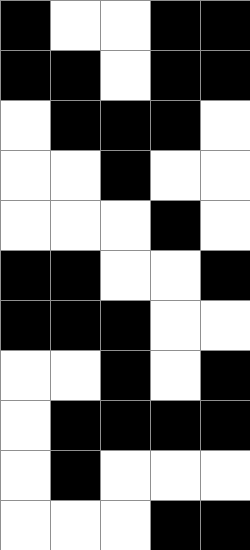[["black", "white", "white", "black", "black"], ["black", "black", "white", "black", "black"], ["white", "black", "black", "black", "white"], ["white", "white", "black", "white", "white"], ["white", "white", "white", "black", "white"], ["black", "black", "white", "white", "black"], ["black", "black", "black", "white", "white"], ["white", "white", "black", "white", "black"], ["white", "black", "black", "black", "black"], ["white", "black", "white", "white", "white"], ["white", "white", "white", "black", "black"]]